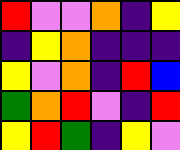[["red", "violet", "violet", "orange", "indigo", "yellow"], ["indigo", "yellow", "orange", "indigo", "indigo", "indigo"], ["yellow", "violet", "orange", "indigo", "red", "blue"], ["green", "orange", "red", "violet", "indigo", "red"], ["yellow", "red", "green", "indigo", "yellow", "violet"]]